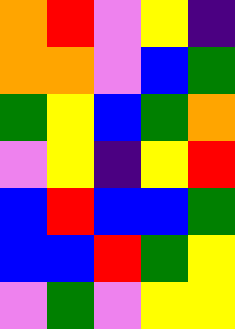[["orange", "red", "violet", "yellow", "indigo"], ["orange", "orange", "violet", "blue", "green"], ["green", "yellow", "blue", "green", "orange"], ["violet", "yellow", "indigo", "yellow", "red"], ["blue", "red", "blue", "blue", "green"], ["blue", "blue", "red", "green", "yellow"], ["violet", "green", "violet", "yellow", "yellow"]]